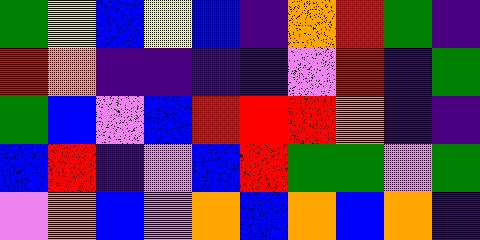[["green", "yellow", "blue", "yellow", "blue", "indigo", "orange", "red", "green", "indigo"], ["red", "orange", "indigo", "indigo", "indigo", "indigo", "violet", "red", "indigo", "green"], ["green", "blue", "violet", "blue", "red", "red", "red", "orange", "indigo", "indigo"], ["blue", "red", "indigo", "violet", "blue", "red", "green", "green", "violet", "green"], ["violet", "orange", "blue", "violet", "orange", "blue", "orange", "blue", "orange", "indigo"]]